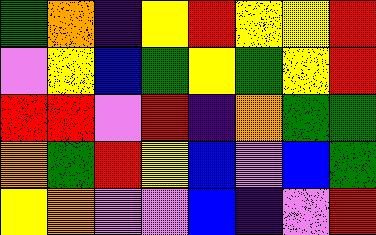[["green", "orange", "indigo", "yellow", "red", "yellow", "yellow", "red"], ["violet", "yellow", "blue", "green", "yellow", "green", "yellow", "red"], ["red", "red", "violet", "red", "indigo", "orange", "green", "green"], ["orange", "green", "red", "yellow", "blue", "violet", "blue", "green"], ["yellow", "orange", "violet", "violet", "blue", "indigo", "violet", "red"]]